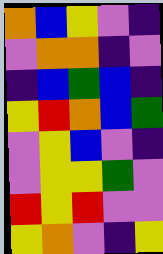[["orange", "blue", "yellow", "violet", "indigo"], ["violet", "orange", "orange", "indigo", "violet"], ["indigo", "blue", "green", "blue", "indigo"], ["yellow", "red", "orange", "blue", "green"], ["violet", "yellow", "blue", "violet", "indigo"], ["violet", "yellow", "yellow", "green", "violet"], ["red", "yellow", "red", "violet", "violet"], ["yellow", "orange", "violet", "indigo", "yellow"]]